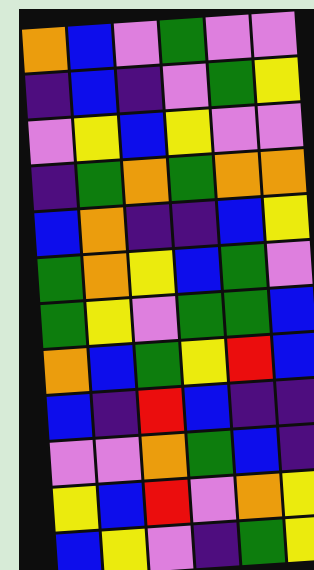[["orange", "blue", "violet", "green", "violet", "violet"], ["indigo", "blue", "indigo", "violet", "green", "yellow"], ["violet", "yellow", "blue", "yellow", "violet", "violet"], ["indigo", "green", "orange", "green", "orange", "orange"], ["blue", "orange", "indigo", "indigo", "blue", "yellow"], ["green", "orange", "yellow", "blue", "green", "violet"], ["green", "yellow", "violet", "green", "green", "blue"], ["orange", "blue", "green", "yellow", "red", "blue"], ["blue", "indigo", "red", "blue", "indigo", "indigo"], ["violet", "violet", "orange", "green", "blue", "indigo"], ["yellow", "blue", "red", "violet", "orange", "yellow"], ["blue", "yellow", "violet", "indigo", "green", "yellow"]]